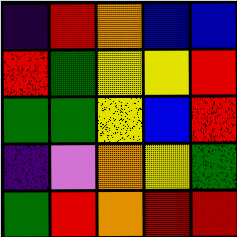[["indigo", "red", "orange", "blue", "blue"], ["red", "green", "yellow", "yellow", "red"], ["green", "green", "yellow", "blue", "red"], ["indigo", "violet", "orange", "yellow", "green"], ["green", "red", "orange", "red", "red"]]